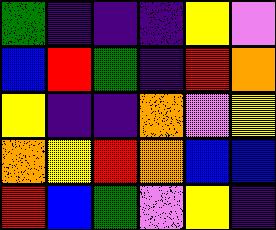[["green", "indigo", "indigo", "indigo", "yellow", "violet"], ["blue", "red", "green", "indigo", "red", "orange"], ["yellow", "indigo", "indigo", "orange", "violet", "yellow"], ["orange", "yellow", "red", "orange", "blue", "blue"], ["red", "blue", "green", "violet", "yellow", "indigo"]]